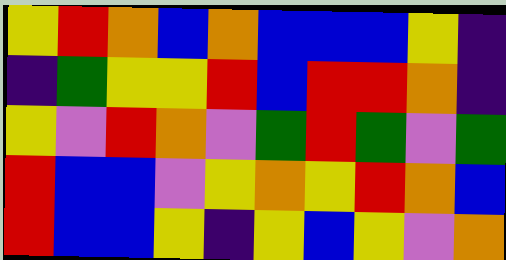[["yellow", "red", "orange", "blue", "orange", "blue", "blue", "blue", "yellow", "indigo"], ["indigo", "green", "yellow", "yellow", "red", "blue", "red", "red", "orange", "indigo"], ["yellow", "violet", "red", "orange", "violet", "green", "red", "green", "violet", "green"], ["red", "blue", "blue", "violet", "yellow", "orange", "yellow", "red", "orange", "blue"], ["red", "blue", "blue", "yellow", "indigo", "yellow", "blue", "yellow", "violet", "orange"]]